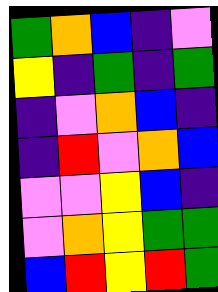[["green", "orange", "blue", "indigo", "violet"], ["yellow", "indigo", "green", "indigo", "green"], ["indigo", "violet", "orange", "blue", "indigo"], ["indigo", "red", "violet", "orange", "blue"], ["violet", "violet", "yellow", "blue", "indigo"], ["violet", "orange", "yellow", "green", "green"], ["blue", "red", "yellow", "red", "green"]]